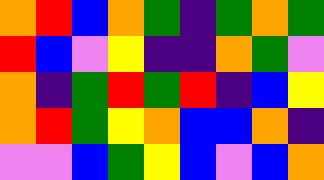[["orange", "red", "blue", "orange", "green", "indigo", "green", "orange", "green"], ["red", "blue", "violet", "yellow", "indigo", "indigo", "orange", "green", "violet"], ["orange", "indigo", "green", "red", "green", "red", "indigo", "blue", "yellow"], ["orange", "red", "green", "yellow", "orange", "blue", "blue", "orange", "indigo"], ["violet", "violet", "blue", "green", "yellow", "blue", "violet", "blue", "orange"]]